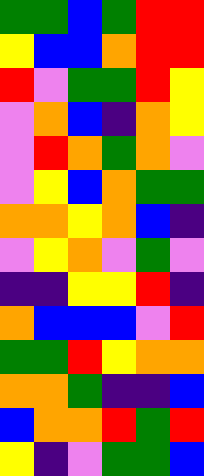[["green", "green", "blue", "green", "red", "red"], ["yellow", "blue", "blue", "orange", "red", "red"], ["red", "violet", "green", "green", "red", "yellow"], ["violet", "orange", "blue", "indigo", "orange", "yellow"], ["violet", "red", "orange", "green", "orange", "violet"], ["violet", "yellow", "blue", "orange", "green", "green"], ["orange", "orange", "yellow", "orange", "blue", "indigo"], ["violet", "yellow", "orange", "violet", "green", "violet"], ["indigo", "indigo", "yellow", "yellow", "red", "indigo"], ["orange", "blue", "blue", "blue", "violet", "red"], ["green", "green", "red", "yellow", "orange", "orange"], ["orange", "orange", "green", "indigo", "indigo", "blue"], ["blue", "orange", "orange", "red", "green", "red"], ["yellow", "indigo", "violet", "green", "green", "blue"]]